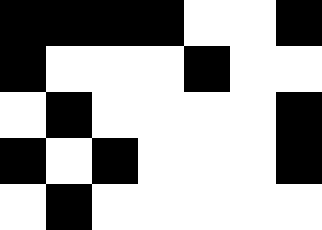[["black", "black", "black", "black", "white", "white", "black"], ["black", "white", "white", "white", "black", "white", "white"], ["white", "black", "white", "white", "white", "white", "black"], ["black", "white", "black", "white", "white", "white", "black"], ["white", "black", "white", "white", "white", "white", "white"]]